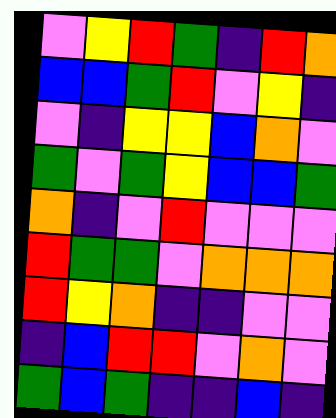[["violet", "yellow", "red", "green", "indigo", "red", "orange"], ["blue", "blue", "green", "red", "violet", "yellow", "indigo"], ["violet", "indigo", "yellow", "yellow", "blue", "orange", "violet"], ["green", "violet", "green", "yellow", "blue", "blue", "green"], ["orange", "indigo", "violet", "red", "violet", "violet", "violet"], ["red", "green", "green", "violet", "orange", "orange", "orange"], ["red", "yellow", "orange", "indigo", "indigo", "violet", "violet"], ["indigo", "blue", "red", "red", "violet", "orange", "violet"], ["green", "blue", "green", "indigo", "indigo", "blue", "indigo"]]